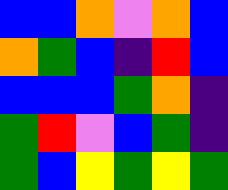[["blue", "blue", "orange", "violet", "orange", "blue"], ["orange", "green", "blue", "indigo", "red", "blue"], ["blue", "blue", "blue", "green", "orange", "indigo"], ["green", "red", "violet", "blue", "green", "indigo"], ["green", "blue", "yellow", "green", "yellow", "green"]]